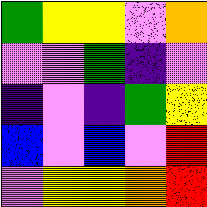[["green", "yellow", "yellow", "violet", "orange"], ["violet", "violet", "green", "indigo", "violet"], ["indigo", "violet", "indigo", "green", "yellow"], ["blue", "violet", "blue", "violet", "red"], ["violet", "yellow", "yellow", "orange", "red"]]